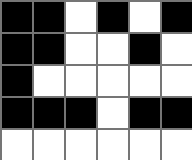[["black", "black", "white", "black", "white", "black"], ["black", "black", "white", "white", "black", "white"], ["black", "white", "white", "white", "white", "white"], ["black", "black", "black", "white", "black", "black"], ["white", "white", "white", "white", "white", "white"]]